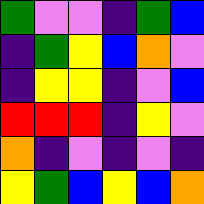[["green", "violet", "violet", "indigo", "green", "blue"], ["indigo", "green", "yellow", "blue", "orange", "violet"], ["indigo", "yellow", "yellow", "indigo", "violet", "blue"], ["red", "red", "red", "indigo", "yellow", "violet"], ["orange", "indigo", "violet", "indigo", "violet", "indigo"], ["yellow", "green", "blue", "yellow", "blue", "orange"]]